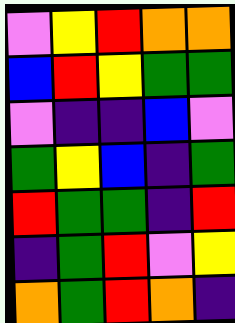[["violet", "yellow", "red", "orange", "orange"], ["blue", "red", "yellow", "green", "green"], ["violet", "indigo", "indigo", "blue", "violet"], ["green", "yellow", "blue", "indigo", "green"], ["red", "green", "green", "indigo", "red"], ["indigo", "green", "red", "violet", "yellow"], ["orange", "green", "red", "orange", "indigo"]]